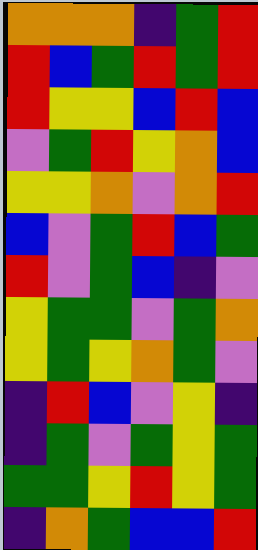[["orange", "orange", "orange", "indigo", "green", "red"], ["red", "blue", "green", "red", "green", "red"], ["red", "yellow", "yellow", "blue", "red", "blue"], ["violet", "green", "red", "yellow", "orange", "blue"], ["yellow", "yellow", "orange", "violet", "orange", "red"], ["blue", "violet", "green", "red", "blue", "green"], ["red", "violet", "green", "blue", "indigo", "violet"], ["yellow", "green", "green", "violet", "green", "orange"], ["yellow", "green", "yellow", "orange", "green", "violet"], ["indigo", "red", "blue", "violet", "yellow", "indigo"], ["indigo", "green", "violet", "green", "yellow", "green"], ["green", "green", "yellow", "red", "yellow", "green"], ["indigo", "orange", "green", "blue", "blue", "red"]]